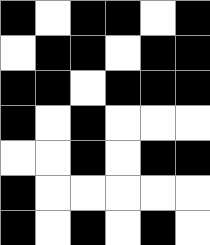[["black", "white", "black", "black", "white", "black"], ["white", "black", "black", "white", "black", "black"], ["black", "black", "white", "black", "black", "black"], ["black", "white", "black", "white", "white", "white"], ["white", "white", "black", "white", "black", "black"], ["black", "white", "white", "white", "white", "white"], ["black", "white", "black", "white", "black", "white"]]